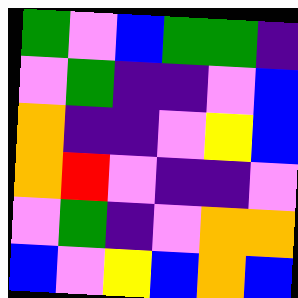[["green", "violet", "blue", "green", "green", "indigo"], ["violet", "green", "indigo", "indigo", "violet", "blue"], ["orange", "indigo", "indigo", "violet", "yellow", "blue"], ["orange", "red", "violet", "indigo", "indigo", "violet"], ["violet", "green", "indigo", "violet", "orange", "orange"], ["blue", "violet", "yellow", "blue", "orange", "blue"]]